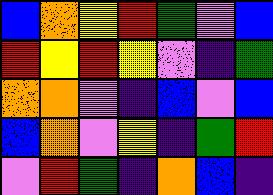[["blue", "orange", "yellow", "red", "green", "violet", "blue"], ["red", "yellow", "red", "yellow", "violet", "indigo", "green"], ["orange", "orange", "violet", "indigo", "blue", "violet", "blue"], ["blue", "orange", "violet", "yellow", "indigo", "green", "red"], ["violet", "red", "green", "indigo", "orange", "blue", "indigo"]]